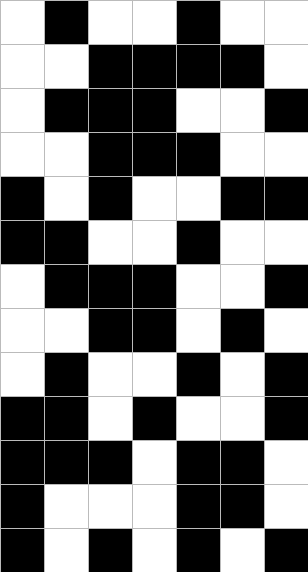[["white", "black", "white", "white", "black", "white", "white"], ["white", "white", "black", "black", "black", "black", "white"], ["white", "black", "black", "black", "white", "white", "black"], ["white", "white", "black", "black", "black", "white", "white"], ["black", "white", "black", "white", "white", "black", "black"], ["black", "black", "white", "white", "black", "white", "white"], ["white", "black", "black", "black", "white", "white", "black"], ["white", "white", "black", "black", "white", "black", "white"], ["white", "black", "white", "white", "black", "white", "black"], ["black", "black", "white", "black", "white", "white", "black"], ["black", "black", "black", "white", "black", "black", "white"], ["black", "white", "white", "white", "black", "black", "white"], ["black", "white", "black", "white", "black", "white", "black"]]